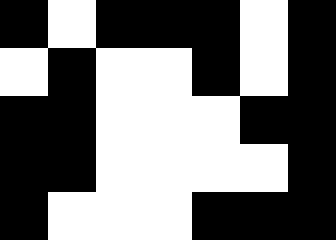[["black", "white", "black", "black", "black", "white", "black"], ["white", "black", "white", "white", "black", "white", "black"], ["black", "black", "white", "white", "white", "black", "black"], ["black", "black", "white", "white", "white", "white", "black"], ["black", "white", "white", "white", "black", "black", "black"]]